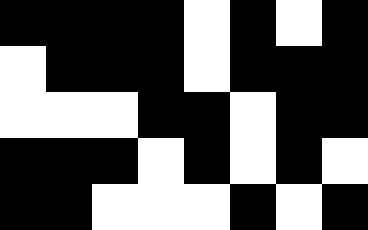[["black", "black", "black", "black", "white", "black", "white", "black"], ["white", "black", "black", "black", "white", "black", "black", "black"], ["white", "white", "white", "black", "black", "white", "black", "black"], ["black", "black", "black", "white", "black", "white", "black", "white"], ["black", "black", "white", "white", "white", "black", "white", "black"]]